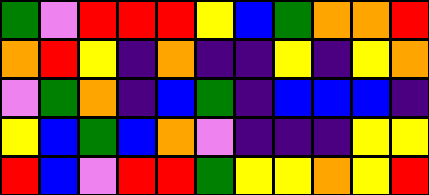[["green", "violet", "red", "red", "red", "yellow", "blue", "green", "orange", "orange", "red"], ["orange", "red", "yellow", "indigo", "orange", "indigo", "indigo", "yellow", "indigo", "yellow", "orange"], ["violet", "green", "orange", "indigo", "blue", "green", "indigo", "blue", "blue", "blue", "indigo"], ["yellow", "blue", "green", "blue", "orange", "violet", "indigo", "indigo", "indigo", "yellow", "yellow"], ["red", "blue", "violet", "red", "red", "green", "yellow", "yellow", "orange", "yellow", "red"]]